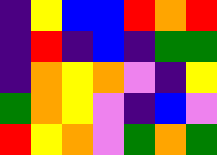[["indigo", "yellow", "blue", "blue", "red", "orange", "red"], ["indigo", "red", "indigo", "blue", "indigo", "green", "green"], ["indigo", "orange", "yellow", "orange", "violet", "indigo", "yellow"], ["green", "orange", "yellow", "violet", "indigo", "blue", "violet"], ["red", "yellow", "orange", "violet", "green", "orange", "green"]]